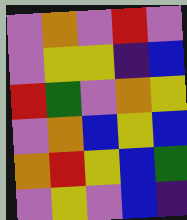[["violet", "orange", "violet", "red", "violet"], ["violet", "yellow", "yellow", "indigo", "blue"], ["red", "green", "violet", "orange", "yellow"], ["violet", "orange", "blue", "yellow", "blue"], ["orange", "red", "yellow", "blue", "green"], ["violet", "yellow", "violet", "blue", "indigo"]]